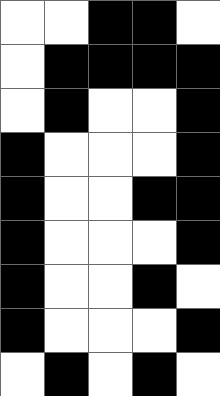[["white", "white", "black", "black", "white"], ["white", "black", "black", "black", "black"], ["white", "black", "white", "white", "black"], ["black", "white", "white", "white", "black"], ["black", "white", "white", "black", "black"], ["black", "white", "white", "white", "black"], ["black", "white", "white", "black", "white"], ["black", "white", "white", "white", "black"], ["white", "black", "white", "black", "white"]]